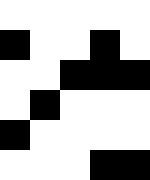[["white", "white", "white", "white", "white"], ["black", "white", "white", "black", "white"], ["white", "white", "black", "black", "black"], ["white", "black", "white", "white", "white"], ["black", "white", "white", "white", "white"], ["white", "white", "white", "black", "black"]]